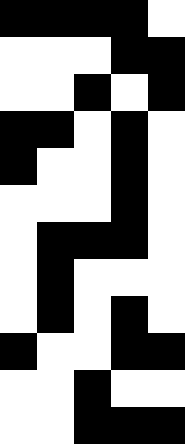[["black", "black", "black", "black", "white"], ["white", "white", "white", "black", "black"], ["white", "white", "black", "white", "black"], ["black", "black", "white", "black", "white"], ["black", "white", "white", "black", "white"], ["white", "white", "white", "black", "white"], ["white", "black", "black", "black", "white"], ["white", "black", "white", "white", "white"], ["white", "black", "white", "black", "white"], ["black", "white", "white", "black", "black"], ["white", "white", "black", "white", "white"], ["white", "white", "black", "black", "black"]]